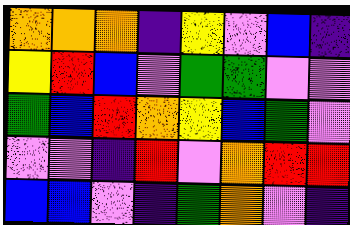[["orange", "orange", "orange", "indigo", "yellow", "violet", "blue", "indigo"], ["yellow", "red", "blue", "violet", "green", "green", "violet", "violet"], ["green", "blue", "red", "orange", "yellow", "blue", "green", "violet"], ["violet", "violet", "indigo", "red", "violet", "orange", "red", "red"], ["blue", "blue", "violet", "indigo", "green", "orange", "violet", "indigo"]]